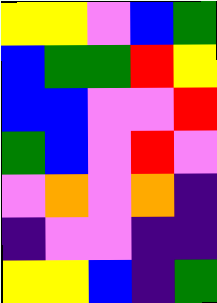[["yellow", "yellow", "violet", "blue", "green"], ["blue", "green", "green", "red", "yellow"], ["blue", "blue", "violet", "violet", "red"], ["green", "blue", "violet", "red", "violet"], ["violet", "orange", "violet", "orange", "indigo"], ["indigo", "violet", "violet", "indigo", "indigo"], ["yellow", "yellow", "blue", "indigo", "green"]]